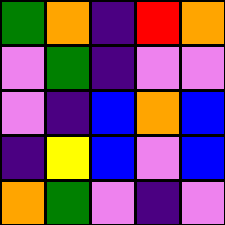[["green", "orange", "indigo", "red", "orange"], ["violet", "green", "indigo", "violet", "violet"], ["violet", "indigo", "blue", "orange", "blue"], ["indigo", "yellow", "blue", "violet", "blue"], ["orange", "green", "violet", "indigo", "violet"]]